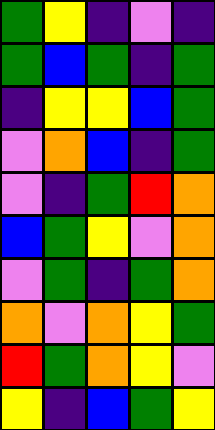[["green", "yellow", "indigo", "violet", "indigo"], ["green", "blue", "green", "indigo", "green"], ["indigo", "yellow", "yellow", "blue", "green"], ["violet", "orange", "blue", "indigo", "green"], ["violet", "indigo", "green", "red", "orange"], ["blue", "green", "yellow", "violet", "orange"], ["violet", "green", "indigo", "green", "orange"], ["orange", "violet", "orange", "yellow", "green"], ["red", "green", "orange", "yellow", "violet"], ["yellow", "indigo", "blue", "green", "yellow"]]